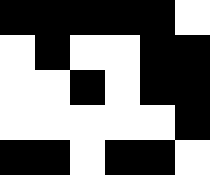[["black", "black", "black", "black", "black", "white"], ["white", "black", "white", "white", "black", "black"], ["white", "white", "black", "white", "black", "black"], ["white", "white", "white", "white", "white", "black"], ["black", "black", "white", "black", "black", "white"]]